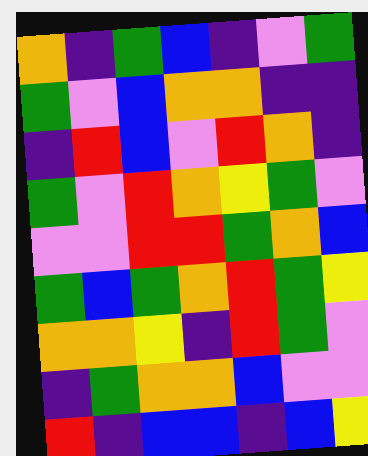[["orange", "indigo", "green", "blue", "indigo", "violet", "green"], ["green", "violet", "blue", "orange", "orange", "indigo", "indigo"], ["indigo", "red", "blue", "violet", "red", "orange", "indigo"], ["green", "violet", "red", "orange", "yellow", "green", "violet"], ["violet", "violet", "red", "red", "green", "orange", "blue"], ["green", "blue", "green", "orange", "red", "green", "yellow"], ["orange", "orange", "yellow", "indigo", "red", "green", "violet"], ["indigo", "green", "orange", "orange", "blue", "violet", "violet"], ["red", "indigo", "blue", "blue", "indigo", "blue", "yellow"]]